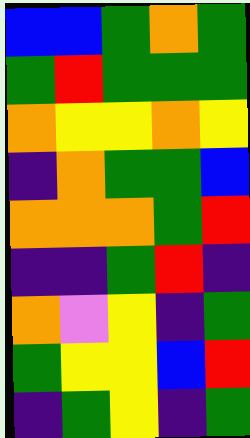[["blue", "blue", "green", "orange", "green"], ["green", "red", "green", "green", "green"], ["orange", "yellow", "yellow", "orange", "yellow"], ["indigo", "orange", "green", "green", "blue"], ["orange", "orange", "orange", "green", "red"], ["indigo", "indigo", "green", "red", "indigo"], ["orange", "violet", "yellow", "indigo", "green"], ["green", "yellow", "yellow", "blue", "red"], ["indigo", "green", "yellow", "indigo", "green"]]